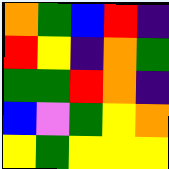[["orange", "green", "blue", "red", "indigo"], ["red", "yellow", "indigo", "orange", "green"], ["green", "green", "red", "orange", "indigo"], ["blue", "violet", "green", "yellow", "orange"], ["yellow", "green", "yellow", "yellow", "yellow"]]